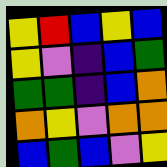[["yellow", "red", "blue", "yellow", "blue"], ["yellow", "violet", "indigo", "blue", "green"], ["green", "green", "indigo", "blue", "orange"], ["orange", "yellow", "violet", "orange", "orange"], ["blue", "green", "blue", "violet", "yellow"]]